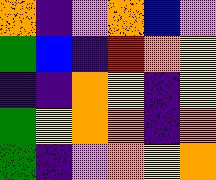[["orange", "indigo", "violet", "orange", "blue", "violet"], ["green", "blue", "indigo", "red", "orange", "yellow"], ["indigo", "indigo", "orange", "yellow", "indigo", "yellow"], ["green", "yellow", "orange", "orange", "indigo", "orange"], ["green", "indigo", "violet", "orange", "yellow", "orange"]]